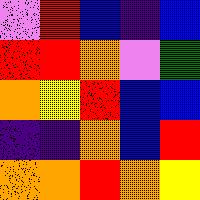[["violet", "red", "blue", "indigo", "blue"], ["red", "red", "orange", "violet", "green"], ["orange", "yellow", "red", "blue", "blue"], ["indigo", "indigo", "orange", "blue", "red"], ["orange", "orange", "red", "orange", "yellow"]]